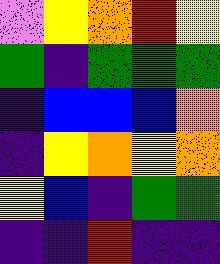[["violet", "yellow", "orange", "red", "yellow"], ["green", "indigo", "green", "green", "green"], ["indigo", "blue", "blue", "blue", "orange"], ["indigo", "yellow", "orange", "yellow", "orange"], ["yellow", "blue", "indigo", "green", "green"], ["indigo", "indigo", "red", "indigo", "indigo"]]